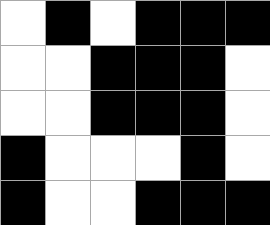[["white", "black", "white", "black", "black", "black"], ["white", "white", "black", "black", "black", "white"], ["white", "white", "black", "black", "black", "white"], ["black", "white", "white", "white", "black", "white"], ["black", "white", "white", "black", "black", "black"]]